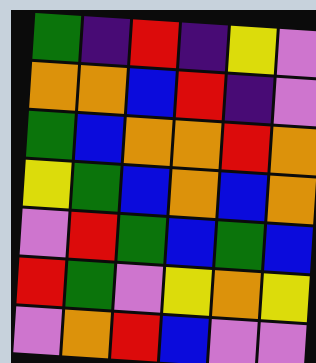[["green", "indigo", "red", "indigo", "yellow", "violet"], ["orange", "orange", "blue", "red", "indigo", "violet"], ["green", "blue", "orange", "orange", "red", "orange"], ["yellow", "green", "blue", "orange", "blue", "orange"], ["violet", "red", "green", "blue", "green", "blue"], ["red", "green", "violet", "yellow", "orange", "yellow"], ["violet", "orange", "red", "blue", "violet", "violet"]]